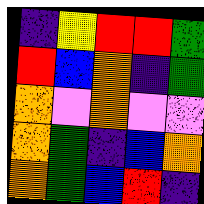[["indigo", "yellow", "red", "red", "green"], ["red", "blue", "orange", "indigo", "green"], ["orange", "violet", "orange", "violet", "violet"], ["orange", "green", "indigo", "blue", "orange"], ["orange", "green", "blue", "red", "indigo"]]